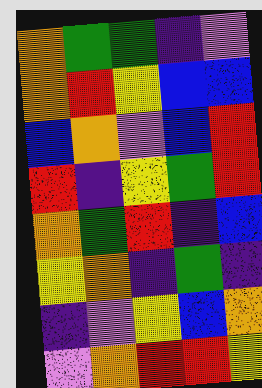[["orange", "green", "green", "indigo", "violet"], ["orange", "red", "yellow", "blue", "blue"], ["blue", "orange", "violet", "blue", "red"], ["red", "indigo", "yellow", "green", "red"], ["orange", "green", "red", "indigo", "blue"], ["yellow", "orange", "indigo", "green", "indigo"], ["indigo", "violet", "yellow", "blue", "orange"], ["violet", "orange", "red", "red", "yellow"]]